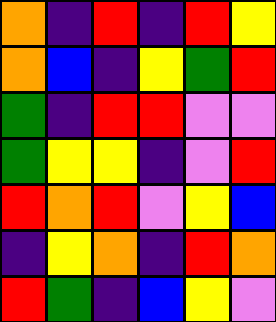[["orange", "indigo", "red", "indigo", "red", "yellow"], ["orange", "blue", "indigo", "yellow", "green", "red"], ["green", "indigo", "red", "red", "violet", "violet"], ["green", "yellow", "yellow", "indigo", "violet", "red"], ["red", "orange", "red", "violet", "yellow", "blue"], ["indigo", "yellow", "orange", "indigo", "red", "orange"], ["red", "green", "indigo", "blue", "yellow", "violet"]]